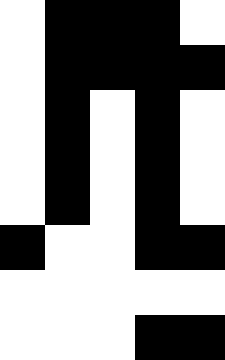[["white", "black", "black", "black", "white"], ["white", "black", "black", "black", "black"], ["white", "black", "white", "black", "white"], ["white", "black", "white", "black", "white"], ["white", "black", "white", "black", "white"], ["black", "white", "white", "black", "black"], ["white", "white", "white", "white", "white"], ["white", "white", "white", "black", "black"]]